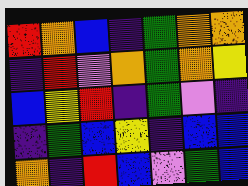[["red", "orange", "blue", "indigo", "green", "orange", "orange"], ["indigo", "red", "violet", "orange", "green", "orange", "yellow"], ["blue", "yellow", "red", "indigo", "green", "violet", "indigo"], ["indigo", "green", "blue", "yellow", "indigo", "blue", "blue"], ["orange", "indigo", "red", "blue", "violet", "green", "blue"]]